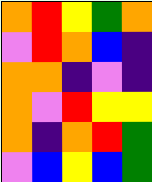[["orange", "red", "yellow", "green", "orange"], ["violet", "red", "orange", "blue", "indigo"], ["orange", "orange", "indigo", "violet", "indigo"], ["orange", "violet", "red", "yellow", "yellow"], ["orange", "indigo", "orange", "red", "green"], ["violet", "blue", "yellow", "blue", "green"]]